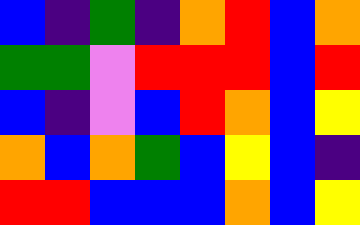[["blue", "indigo", "green", "indigo", "orange", "red", "blue", "orange"], ["green", "green", "violet", "red", "red", "red", "blue", "red"], ["blue", "indigo", "violet", "blue", "red", "orange", "blue", "yellow"], ["orange", "blue", "orange", "green", "blue", "yellow", "blue", "indigo"], ["red", "red", "blue", "blue", "blue", "orange", "blue", "yellow"]]